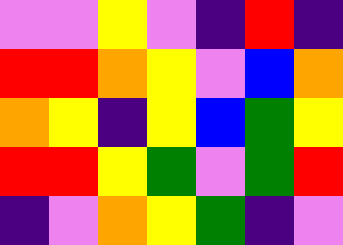[["violet", "violet", "yellow", "violet", "indigo", "red", "indigo"], ["red", "red", "orange", "yellow", "violet", "blue", "orange"], ["orange", "yellow", "indigo", "yellow", "blue", "green", "yellow"], ["red", "red", "yellow", "green", "violet", "green", "red"], ["indigo", "violet", "orange", "yellow", "green", "indigo", "violet"]]